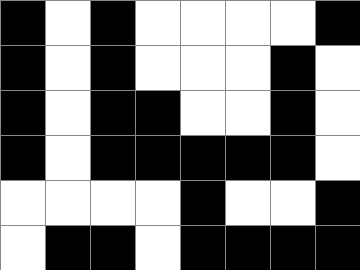[["black", "white", "black", "white", "white", "white", "white", "black"], ["black", "white", "black", "white", "white", "white", "black", "white"], ["black", "white", "black", "black", "white", "white", "black", "white"], ["black", "white", "black", "black", "black", "black", "black", "white"], ["white", "white", "white", "white", "black", "white", "white", "black"], ["white", "black", "black", "white", "black", "black", "black", "black"]]